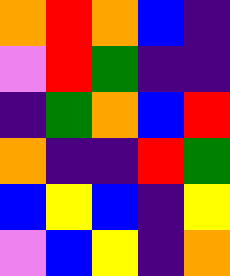[["orange", "red", "orange", "blue", "indigo"], ["violet", "red", "green", "indigo", "indigo"], ["indigo", "green", "orange", "blue", "red"], ["orange", "indigo", "indigo", "red", "green"], ["blue", "yellow", "blue", "indigo", "yellow"], ["violet", "blue", "yellow", "indigo", "orange"]]